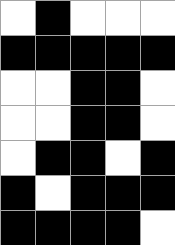[["white", "black", "white", "white", "white"], ["black", "black", "black", "black", "black"], ["white", "white", "black", "black", "white"], ["white", "white", "black", "black", "white"], ["white", "black", "black", "white", "black"], ["black", "white", "black", "black", "black"], ["black", "black", "black", "black", "white"]]